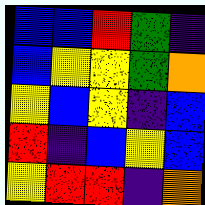[["blue", "blue", "red", "green", "indigo"], ["blue", "yellow", "yellow", "green", "orange"], ["yellow", "blue", "yellow", "indigo", "blue"], ["red", "indigo", "blue", "yellow", "blue"], ["yellow", "red", "red", "indigo", "orange"]]